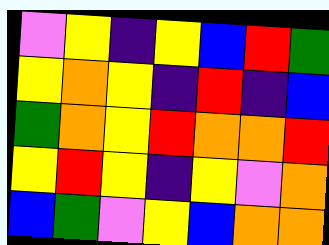[["violet", "yellow", "indigo", "yellow", "blue", "red", "green"], ["yellow", "orange", "yellow", "indigo", "red", "indigo", "blue"], ["green", "orange", "yellow", "red", "orange", "orange", "red"], ["yellow", "red", "yellow", "indigo", "yellow", "violet", "orange"], ["blue", "green", "violet", "yellow", "blue", "orange", "orange"]]